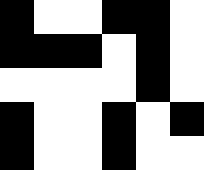[["black", "white", "white", "black", "black", "white"], ["black", "black", "black", "white", "black", "white"], ["white", "white", "white", "white", "black", "white"], ["black", "white", "white", "black", "white", "black"], ["black", "white", "white", "black", "white", "white"]]